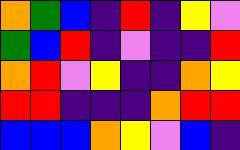[["orange", "green", "blue", "indigo", "red", "indigo", "yellow", "violet"], ["green", "blue", "red", "indigo", "violet", "indigo", "indigo", "red"], ["orange", "red", "violet", "yellow", "indigo", "indigo", "orange", "yellow"], ["red", "red", "indigo", "indigo", "indigo", "orange", "red", "red"], ["blue", "blue", "blue", "orange", "yellow", "violet", "blue", "indigo"]]